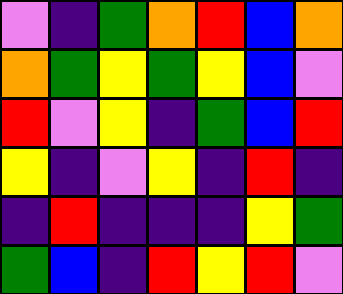[["violet", "indigo", "green", "orange", "red", "blue", "orange"], ["orange", "green", "yellow", "green", "yellow", "blue", "violet"], ["red", "violet", "yellow", "indigo", "green", "blue", "red"], ["yellow", "indigo", "violet", "yellow", "indigo", "red", "indigo"], ["indigo", "red", "indigo", "indigo", "indigo", "yellow", "green"], ["green", "blue", "indigo", "red", "yellow", "red", "violet"]]